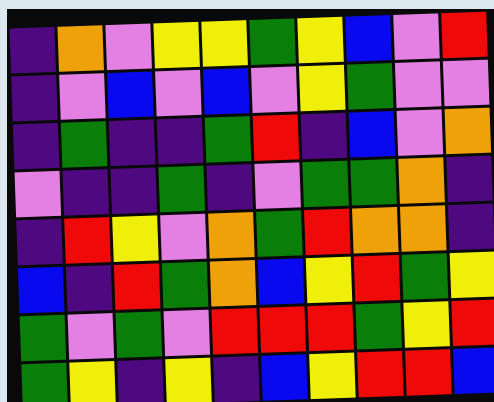[["indigo", "orange", "violet", "yellow", "yellow", "green", "yellow", "blue", "violet", "red"], ["indigo", "violet", "blue", "violet", "blue", "violet", "yellow", "green", "violet", "violet"], ["indigo", "green", "indigo", "indigo", "green", "red", "indigo", "blue", "violet", "orange"], ["violet", "indigo", "indigo", "green", "indigo", "violet", "green", "green", "orange", "indigo"], ["indigo", "red", "yellow", "violet", "orange", "green", "red", "orange", "orange", "indigo"], ["blue", "indigo", "red", "green", "orange", "blue", "yellow", "red", "green", "yellow"], ["green", "violet", "green", "violet", "red", "red", "red", "green", "yellow", "red"], ["green", "yellow", "indigo", "yellow", "indigo", "blue", "yellow", "red", "red", "blue"]]